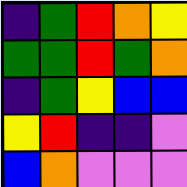[["indigo", "green", "red", "orange", "yellow"], ["green", "green", "red", "green", "orange"], ["indigo", "green", "yellow", "blue", "blue"], ["yellow", "red", "indigo", "indigo", "violet"], ["blue", "orange", "violet", "violet", "violet"]]